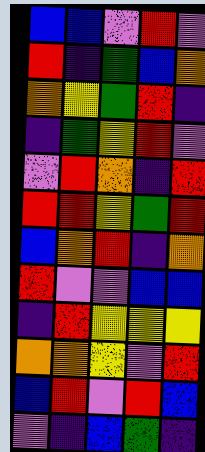[["blue", "blue", "violet", "red", "violet"], ["red", "indigo", "green", "blue", "orange"], ["orange", "yellow", "green", "red", "indigo"], ["indigo", "green", "yellow", "red", "violet"], ["violet", "red", "orange", "indigo", "red"], ["red", "red", "yellow", "green", "red"], ["blue", "orange", "red", "indigo", "orange"], ["red", "violet", "violet", "blue", "blue"], ["indigo", "red", "yellow", "yellow", "yellow"], ["orange", "orange", "yellow", "violet", "red"], ["blue", "red", "violet", "red", "blue"], ["violet", "indigo", "blue", "green", "indigo"]]